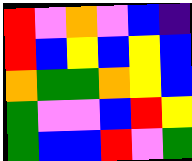[["red", "violet", "orange", "violet", "blue", "indigo"], ["red", "blue", "yellow", "blue", "yellow", "blue"], ["orange", "green", "green", "orange", "yellow", "blue"], ["green", "violet", "violet", "blue", "red", "yellow"], ["green", "blue", "blue", "red", "violet", "green"]]